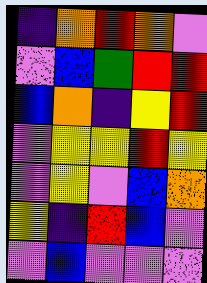[["indigo", "orange", "red", "orange", "violet"], ["violet", "blue", "green", "red", "red"], ["blue", "orange", "indigo", "yellow", "red"], ["violet", "yellow", "yellow", "red", "yellow"], ["violet", "yellow", "violet", "blue", "orange"], ["yellow", "indigo", "red", "blue", "violet"], ["violet", "blue", "violet", "violet", "violet"]]